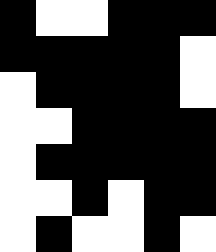[["black", "white", "white", "black", "black", "black"], ["black", "black", "black", "black", "black", "white"], ["white", "black", "black", "black", "black", "white"], ["white", "white", "black", "black", "black", "black"], ["white", "black", "black", "black", "black", "black"], ["white", "white", "black", "white", "black", "black"], ["white", "black", "white", "white", "black", "white"]]